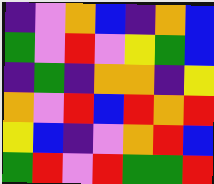[["indigo", "violet", "orange", "blue", "indigo", "orange", "blue"], ["green", "violet", "red", "violet", "yellow", "green", "blue"], ["indigo", "green", "indigo", "orange", "orange", "indigo", "yellow"], ["orange", "violet", "red", "blue", "red", "orange", "red"], ["yellow", "blue", "indigo", "violet", "orange", "red", "blue"], ["green", "red", "violet", "red", "green", "green", "red"]]